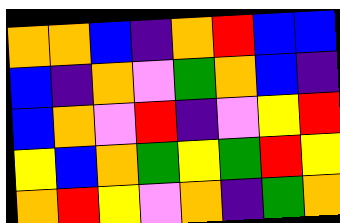[["orange", "orange", "blue", "indigo", "orange", "red", "blue", "blue"], ["blue", "indigo", "orange", "violet", "green", "orange", "blue", "indigo"], ["blue", "orange", "violet", "red", "indigo", "violet", "yellow", "red"], ["yellow", "blue", "orange", "green", "yellow", "green", "red", "yellow"], ["orange", "red", "yellow", "violet", "orange", "indigo", "green", "orange"]]